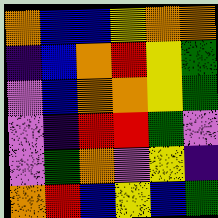[["orange", "blue", "blue", "yellow", "orange", "orange"], ["indigo", "blue", "orange", "red", "yellow", "green"], ["violet", "blue", "orange", "orange", "yellow", "green"], ["violet", "indigo", "red", "red", "green", "violet"], ["violet", "green", "orange", "violet", "yellow", "indigo"], ["orange", "red", "blue", "yellow", "blue", "green"]]